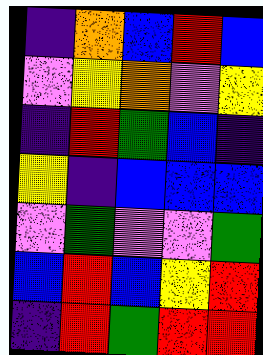[["indigo", "orange", "blue", "red", "blue"], ["violet", "yellow", "orange", "violet", "yellow"], ["indigo", "red", "green", "blue", "indigo"], ["yellow", "indigo", "blue", "blue", "blue"], ["violet", "green", "violet", "violet", "green"], ["blue", "red", "blue", "yellow", "red"], ["indigo", "red", "green", "red", "red"]]